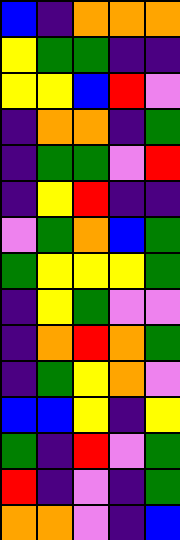[["blue", "indigo", "orange", "orange", "orange"], ["yellow", "green", "green", "indigo", "indigo"], ["yellow", "yellow", "blue", "red", "violet"], ["indigo", "orange", "orange", "indigo", "green"], ["indigo", "green", "green", "violet", "red"], ["indigo", "yellow", "red", "indigo", "indigo"], ["violet", "green", "orange", "blue", "green"], ["green", "yellow", "yellow", "yellow", "green"], ["indigo", "yellow", "green", "violet", "violet"], ["indigo", "orange", "red", "orange", "green"], ["indigo", "green", "yellow", "orange", "violet"], ["blue", "blue", "yellow", "indigo", "yellow"], ["green", "indigo", "red", "violet", "green"], ["red", "indigo", "violet", "indigo", "green"], ["orange", "orange", "violet", "indigo", "blue"]]